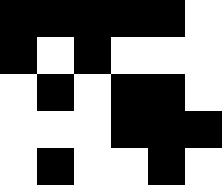[["black", "black", "black", "black", "black", "white"], ["black", "white", "black", "white", "white", "white"], ["white", "black", "white", "black", "black", "white"], ["white", "white", "white", "black", "black", "black"], ["white", "black", "white", "white", "black", "white"]]